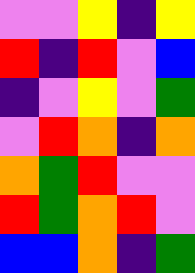[["violet", "violet", "yellow", "indigo", "yellow"], ["red", "indigo", "red", "violet", "blue"], ["indigo", "violet", "yellow", "violet", "green"], ["violet", "red", "orange", "indigo", "orange"], ["orange", "green", "red", "violet", "violet"], ["red", "green", "orange", "red", "violet"], ["blue", "blue", "orange", "indigo", "green"]]